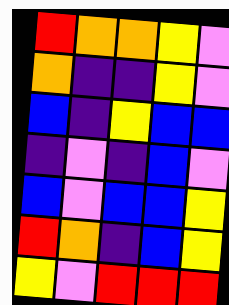[["red", "orange", "orange", "yellow", "violet"], ["orange", "indigo", "indigo", "yellow", "violet"], ["blue", "indigo", "yellow", "blue", "blue"], ["indigo", "violet", "indigo", "blue", "violet"], ["blue", "violet", "blue", "blue", "yellow"], ["red", "orange", "indigo", "blue", "yellow"], ["yellow", "violet", "red", "red", "red"]]